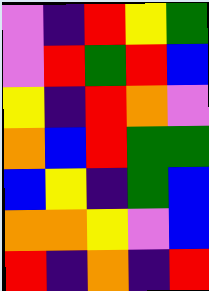[["violet", "indigo", "red", "yellow", "green"], ["violet", "red", "green", "red", "blue"], ["yellow", "indigo", "red", "orange", "violet"], ["orange", "blue", "red", "green", "green"], ["blue", "yellow", "indigo", "green", "blue"], ["orange", "orange", "yellow", "violet", "blue"], ["red", "indigo", "orange", "indigo", "red"]]